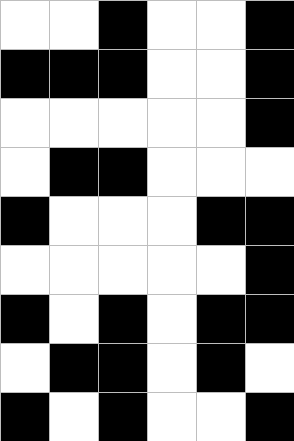[["white", "white", "black", "white", "white", "black"], ["black", "black", "black", "white", "white", "black"], ["white", "white", "white", "white", "white", "black"], ["white", "black", "black", "white", "white", "white"], ["black", "white", "white", "white", "black", "black"], ["white", "white", "white", "white", "white", "black"], ["black", "white", "black", "white", "black", "black"], ["white", "black", "black", "white", "black", "white"], ["black", "white", "black", "white", "white", "black"]]